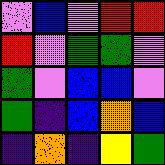[["violet", "blue", "violet", "red", "red"], ["red", "violet", "green", "green", "violet"], ["green", "violet", "blue", "blue", "violet"], ["green", "indigo", "blue", "orange", "blue"], ["indigo", "orange", "indigo", "yellow", "green"]]